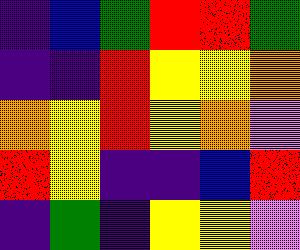[["indigo", "blue", "green", "red", "red", "green"], ["indigo", "indigo", "red", "yellow", "yellow", "orange"], ["orange", "yellow", "red", "yellow", "orange", "violet"], ["red", "yellow", "indigo", "indigo", "blue", "red"], ["indigo", "green", "indigo", "yellow", "yellow", "violet"]]